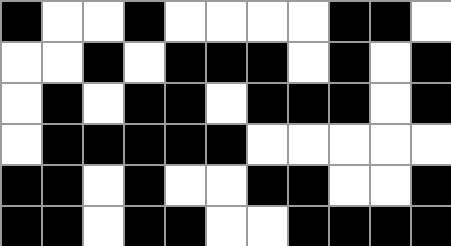[["black", "white", "white", "black", "white", "white", "white", "white", "black", "black", "white"], ["white", "white", "black", "white", "black", "black", "black", "white", "black", "white", "black"], ["white", "black", "white", "black", "black", "white", "black", "black", "black", "white", "black"], ["white", "black", "black", "black", "black", "black", "white", "white", "white", "white", "white"], ["black", "black", "white", "black", "white", "white", "black", "black", "white", "white", "black"], ["black", "black", "white", "black", "black", "white", "white", "black", "black", "black", "black"]]